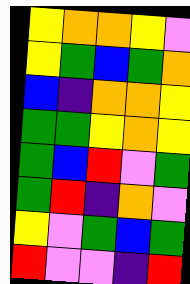[["yellow", "orange", "orange", "yellow", "violet"], ["yellow", "green", "blue", "green", "orange"], ["blue", "indigo", "orange", "orange", "yellow"], ["green", "green", "yellow", "orange", "yellow"], ["green", "blue", "red", "violet", "green"], ["green", "red", "indigo", "orange", "violet"], ["yellow", "violet", "green", "blue", "green"], ["red", "violet", "violet", "indigo", "red"]]